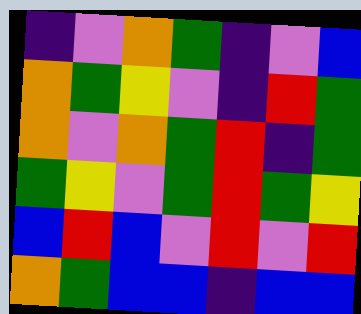[["indigo", "violet", "orange", "green", "indigo", "violet", "blue"], ["orange", "green", "yellow", "violet", "indigo", "red", "green"], ["orange", "violet", "orange", "green", "red", "indigo", "green"], ["green", "yellow", "violet", "green", "red", "green", "yellow"], ["blue", "red", "blue", "violet", "red", "violet", "red"], ["orange", "green", "blue", "blue", "indigo", "blue", "blue"]]